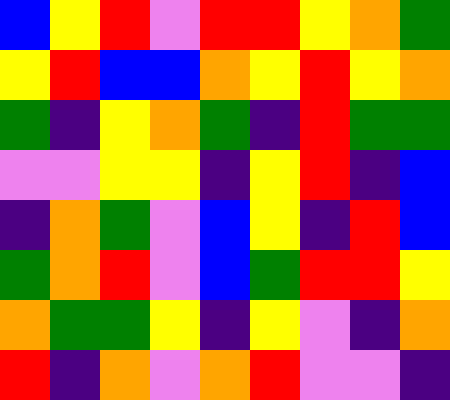[["blue", "yellow", "red", "violet", "red", "red", "yellow", "orange", "green"], ["yellow", "red", "blue", "blue", "orange", "yellow", "red", "yellow", "orange"], ["green", "indigo", "yellow", "orange", "green", "indigo", "red", "green", "green"], ["violet", "violet", "yellow", "yellow", "indigo", "yellow", "red", "indigo", "blue"], ["indigo", "orange", "green", "violet", "blue", "yellow", "indigo", "red", "blue"], ["green", "orange", "red", "violet", "blue", "green", "red", "red", "yellow"], ["orange", "green", "green", "yellow", "indigo", "yellow", "violet", "indigo", "orange"], ["red", "indigo", "orange", "violet", "orange", "red", "violet", "violet", "indigo"]]